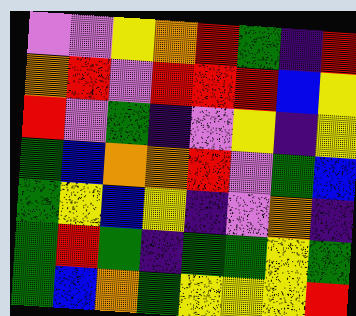[["violet", "violet", "yellow", "orange", "red", "green", "indigo", "red"], ["orange", "red", "violet", "red", "red", "red", "blue", "yellow"], ["red", "violet", "green", "indigo", "violet", "yellow", "indigo", "yellow"], ["green", "blue", "orange", "orange", "red", "violet", "green", "blue"], ["green", "yellow", "blue", "yellow", "indigo", "violet", "orange", "indigo"], ["green", "red", "green", "indigo", "green", "green", "yellow", "green"], ["green", "blue", "orange", "green", "yellow", "yellow", "yellow", "red"]]